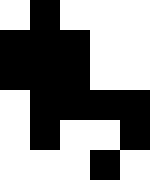[["white", "black", "white", "white", "white"], ["black", "black", "black", "white", "white"], ["black", "black", "black", "white", "white"], ["white", "black", "black", "black", "black"], ["white", "black", "white", "white", "black"], ["white", "white", "white", "black", "white"]]